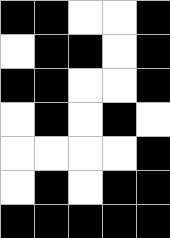[["black", "black", "white", "white", "black"], ["white", "black", "black", "white", "black"], ["black", "black", "white", "white", "black"], ["white", "black", "white", "black", "white"], ["white", "white", "white", "white", "black"], ["white", "black", "white", "black", "black"], ["black", "black", "black", "black", "black"]]